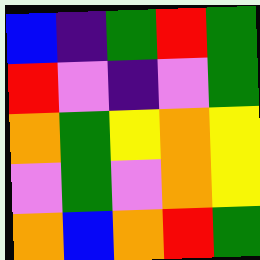[["blue", "indigo", "green", "red", "green"], ["red", "violet", "indigo", "violet", "green"], ["orange", "green", "yellow", "orange", "yellow"], ["violet", "green", "violet", "orange", "yellow"], ["orange", "blue", "orange", "red", "green"]]